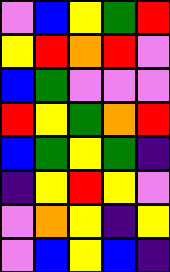[["violet", "blue", "yellow", "green", "red"], ["yellow", "red", "orange", "red", "violet"], ["blue", "green", "violet", "violet", "violet"], ["red", "yellow", "green", "orange", "red"], ["blue", "green", "yellow", "green", "indigo"], ["indigo", "yellow", "red", "yellow", "violet"], ["violet", "orange", "yellow", "indigo", "yellow"], ["violet", "blue", "yellow", "blue", "indigo"]]